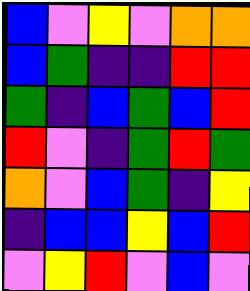[["blue", "violet", "yellow", "violet", "orange", "orange"], ["blue", "green", "indigo", "indigo", "red", "red"], ["green", "indigo", "blue", "green", "blue", "red"], ["red", "violet", "indigo", "green", "red", "green"], ["orange", "violet", "blue", "green", "indigo", "yellow"], ["indigo", "blue", "blue", "yellow", "blue", "red"], ["violet", "yellow", "red", "violet", "blue", "violet"]]